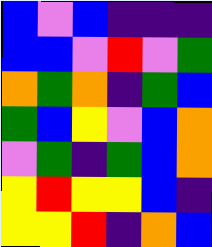[["blue", "violet", "blue", "indigo", "indigo", "indigo"], ["blue", "blue", "violet", "red", "violet", "green"], ["orange", "green", "orange", "indigo", "green", "blue"], ["green", "blue", "yellow", "violet", "blue", "orange"], ["violet", "green", "indigo", "green", "blue", "orange"], ["yellow", "red", "yellow", "yellow", "blue", "indigo"], ["yellow", "yellow", "red", "indigo", "orange", "blue"]]